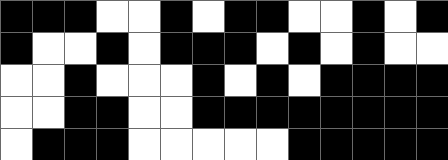[["black", "black", "black", "white", "white", "black", "white", "black", "black", "white", "white", "black", "white", "black"], ["black", "white", "white", "black", "white", "black", "black", "black", "white", "black", "white", "black", "white", "white"], ["white", "white", "black", "white", "white", "white", "black", "white", "black", "white", "black", "black", "black", "black"], ["white", "white", "black", "black", "white", "white", "black", "black", "black", "black", "black", "black", "black", "black"], ["white", "black", "black", "black", "white", "white", "white", "white", "white", "black", "black", "black", "black", "black"]]